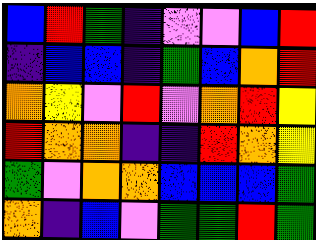[["blue", "red", "green", "indigo", "violet", "violet", "blue", "red"], ["indigo", "blue", "blue", "indigo", "green", "blue", "orange", "red"], ["orange", "yellow", "violet", "red", "violet", "orange", "red", "yellow"], ["red", "orange", "orange", "indigo", "indigo", "red", "orange", "yellow"], ["green", "violet", "orange", "orange", "blue", "blue", "blue", "green"], ["orange", "indigo", "blue", "violet", "green", "green", "red", "green"]]